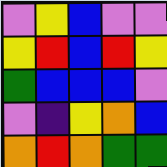[["violet", "yellow", "blue", "violet", "violet"], ["yellow", "red", "blue", "red", "yellow"], ["green", "blue", "blue", "blue", "violet"], ["violet", "indigo", "yellow", "orange", "blue"], ["orange", "red", "orange", "green", "green"]]